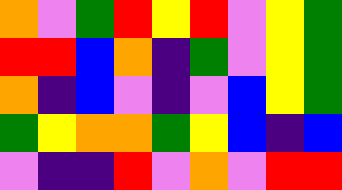[["orange", "violet", "green", "red", "yellow", "red", "violet", "yellow", "green"], ["red", "red", "blue", "orange", "indigo", "green", "violet", "yellow", "green"], ["orange", "indigo", "blue", "violet", "indigo", "violet", "blue", "yellow", "green"], ["green", "yellow", "orange", "orange", "green", "yellow", "blue", "indigo", "blue"], ["violet", "indigo", "indigo", "red", "violet", "orange", "violet", "red", "red"]]